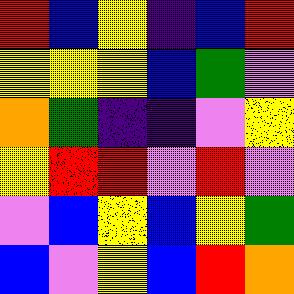[["red", "blue", "yellow", "indigo", "blue", "red"], ["yellow", "yellow", "yellow", "blue", "green", "violet"], ["orange", "green", "indigo", "indigo", "violet", "yellow"], ["yellow", "red", "red", "violet", "red", "violet"], ["violet", "blue", "yellow", "blue", "yellow", "green"], ["blue", "violet", "yellow", "blue", "red", "orange"]]